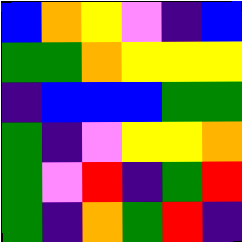[["blue", "orange", "yellow", "violet", "indigo", "blue"], ["green", "green", "orange", "yellow", "yellow", "yellow"], ["indigo", "blue", "blue", "blue", "green", "green"], ["green", "indigo", "violet", "yellow", "yellow", "orange"], ["green", "violet", "red", "indigo", "green", "red"], ["green", "indigo", "orange", "green", "red", "indigo"]]